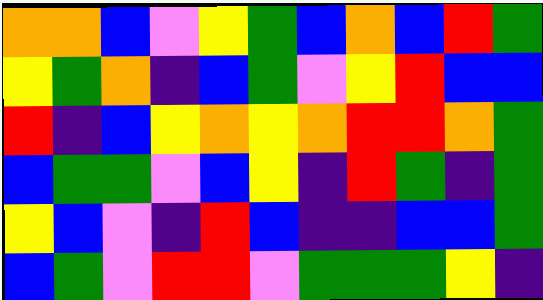[["orange", "orange", "blue", "violet", "yellow", "green", "blue", "orange", "blue", "red", "green"], ["yellow", "green", "orange", "indigo", "blue", "green", "violet", "yellow", "red", "blue", "blue"], ["red", "indigo", "blue", "yellow", "orange", "yellow", "orange", "red", "red", "orange", "green"], ["blue", "green", "green", "violet", "blue", "yellow", "indigo", "red", "green", "indigo", "green"], ["yellow", "blue", "violet", "indigo", "red", "blue", "indigo", "indigo", "blue", "blue", "green"], ["blue", "green", "violet", "red", "red", "violet", "green", "green", "green", "yellow", "indigo"]]